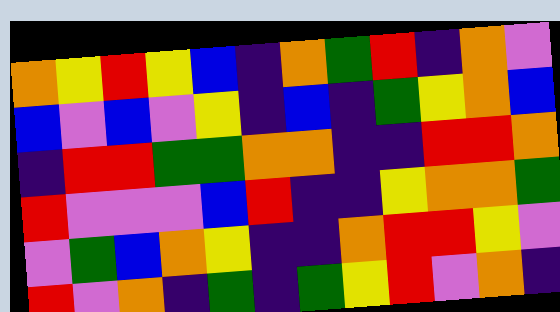[["orange", "yellow", "red", "yellow", "blue", "indigo", "orange", "green", "red", "indigo", "orange", "violet"], ["blue", "violet", "blue", "violet", "yellow", "indigo", "blue", "indigo", "green", "yellow", "orange", "blue"], ["indigo", "red", "red", "green", "green", "orange", "orange", "indigo", "indigo", "red", "red", "orange"], ["red", "violet", "violet", "violet", "blue", "red", "indigo", "indigo", "yellow", "orange", "orange", "green"], ["violet", "green", "blue", "orange", "yellow", "indigo", "indigo", "orange", "red", "red", "yellow", "violet"], ["red", "violet", "orange", "indigo", "green", "indigo", "green", "yellow", "red", "violet", "orange", "indigo"]]